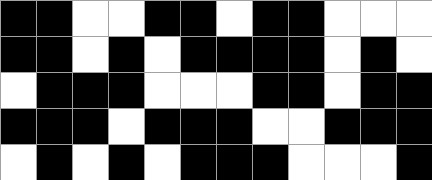[["black", "black", "white", "white", "black", "black", "white", "black", "black", "white", "white", "white"], ["black", "black", "white", "black", "white", "black", "black", "black", "black", "white", "black", "white"], ["white", "black", "black", "black", "white", "white", "white", "black", "black", "white", "black", "black"], ["black", "black", "black", "white", "black", "black", "black", "white", "white", "black", "black", "black"], ["white", "black", "white", "black", "white", "black", "black", "black", "white", "white", "white", "black"]]